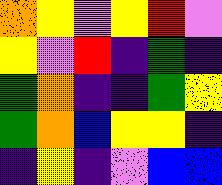[["orange", "yellow", "violet", "yellow", "red", "violet"], ["yellow", "violet", "red", "indigo", "green", "indigo"], ["green", "orange", "indigo", "indigo", "green", "yellow"], ["green", "orange", "blue", "yellow", "yellow", "indigo"], ["indigo", "yellow", "indigo", "violet", "blue", "blue"]]